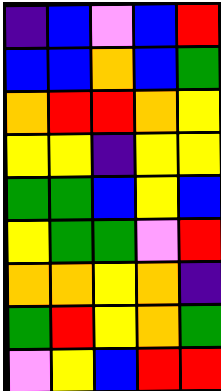[["indigo", "blue", "violet", "blue", "red"], ["blue", "blue", "orange", "blue", "green"], ["orange", "red", "red", "orange", "yellow"], ["yellow", "yellow", "indigo", "yellow", "yellow"], ["green", "green", "blue", "yellow", "blue"], ["yellow", "green", "green", "violet", "red"], ["orange", "orange", "yellow", "orange", "indigo"], ["green", "red", "yellow", "orange", "green"], ["violet", "yellow", "blue", "red", "red"]]